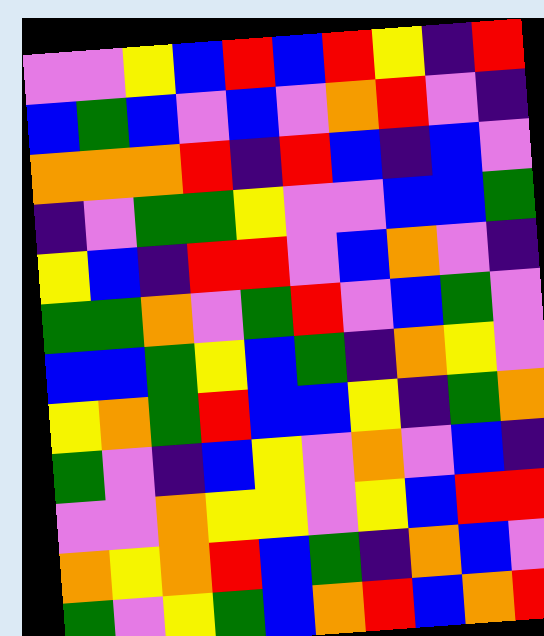[["violet", "violet", "yellow", "blue", "red", "blue", "red", "yellow", "indigo", "red"], ["blue", "green", "blue", "violet", "blue", "violet", "orange", "red", "violet", "indigo"], ["orange", "orange", "orange", "red", "indigo", "red", "blue", "indigo", "blue", "violet"], ["indigo", "violet", "green", "green", "yellow", "violet", "violet", "blue", "blue", "green"], ["yellow", "blue", "indigo", "red", "red", "violet", "blue", "orange", "violet", "indigo"], ["green", "green", "orange", "violet", "green", "red", "violet", "blue", "green", "violet"], ["blue", "blue", "green", "yellow", "blue", "green", "indigo", "orange", "yellow", "violet"], ["yellow", "orange", "green", "red", "blue", "blue", "yellow", "indigo", "green", "orange"], ["green", "violet", "indigo", "blue", "yellow", "violet", "orange", "violet", "blue", "indigo"], ["violet", "violet", "orange", "yellow", "yellow", "violet", "yellow", "blue", "red", "red"], ["orange", "yellow", "orange", "red", "blue", "green", "indigo", "orange", "blue", "violet"], ["green", "violet", "yellow", "green", "blue", "orange", "red", "blue", "orange", "red"]]